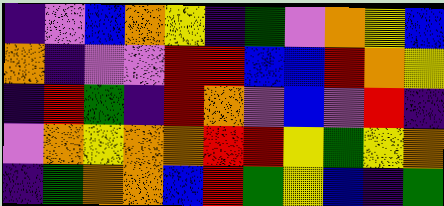[["indigo", "violet", "blue", "orange", "yellow", "indigo", "green", "violet", "orange", "yellow", "blue"], ["orange", "indigo", "violet", "violet", "red", "red", "blue", "blue", "red", "orange", "yellow"], ["indigo", "red", "green", "indigo", "red", "orange", "violet", "blue", "violet", "red", "indigo"], ["violet", "orange", "yellow", "orange", "orange", "red", "red", "yellow", "green", "yellow", "orange"], ["indigo", "green", "orange", "orange", "blue", "red", "green", "yellow", "blue", "indigo", "green"]]